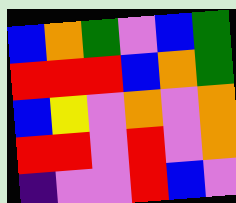[["blue", "orange", "green", "violet", "blue", "green"], ["red", "red", "red", "blue", "orange", "green"], ["blue", "yellow", "violet", "orange", "violet", "orange"], ["red", "red", "violet", "red", "violet", "orange"], ["indigo", "violet", "violet", "red", "blue", "violet"]]